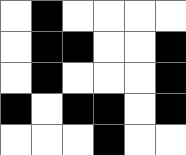[["white", "black", "white", "white", "white", "white"], ["white", "black", "black", "white", "white", "black"], ["white", "black", "white", "white", "white", "black"], ["black", "white", "black", "black", "white", "black"], ["white", "white", "white", "black", "white", "white"]]